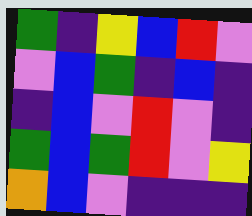[["green", "indigo", "yellow", "blue", "red", "violet"], ["violet", "blue", "green", "indigo", "blue", "indigo"], ["indigo", "blue", "violet", "red", "violet", "indigo"], ["green", "blue", "green", "red", "violet", "yellow"], ["orange", "blue", "violet", "indigo", "indigo", "indigo"]]